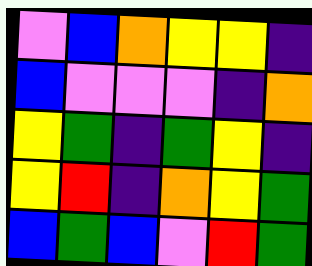[["violet", "blue", "orange", "yellow", "yellow", "indigo"], ["blue", "violet", "violet", "violet", "indigo", "orange"], ["yellow", "green", "indigo", "green", "yellow", "indigo"], ["yellow", "red", "indigo", "orange", "yellow", "green"], ["blue", "green", "blue", "violet", "red", "green"]]